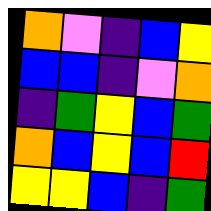[["orange", "violet", "indigo", "blue", "yellow"], ["blue", "blue", "indigo", "violet", "orange"], ["indigo", "green", "yellow", "blue", "green"], ["orange", "blue", "yellow", "blue", "red"], ["yellow", "yellow", "blue", "indigo", "green"]]